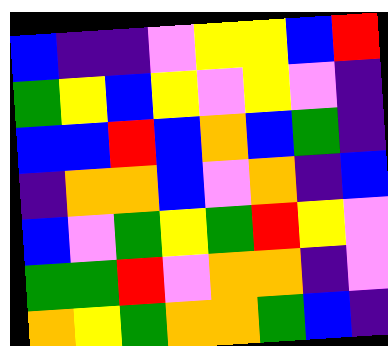[["blue", "indigo", "indigo", "violet", "yellow", "yellow", "blue", "red"], ["green", "yellow", "blue", "yellow", "violet", "yellow", "violet", "indigo"], ["blue", "blue", "red", "blue", "orange", "blue", "green", "indigo"], ["indigo", "orange", "orange", "blue", "violet", "orange", "indigo", "blue"], ["blue", "violet", "green", "yellow", "green", "red", "yellow", "violet"], ["green", "green", "red", "violet", "orange", "orange", "indigo", "violet"], ["orange", "yellow", "green", "orange", "orange", "green", "blue", "indigo"]]